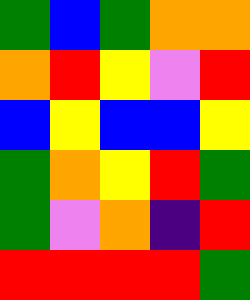[["green", "blue", "green", "orange", "orange"], ["orange", "red", "yellow", "violet", "red"], ["blue", "yellow", "blue", "blue", "yellow"], ["green", "orange", "yellow", "red", "green"], ["green", "violet", "orange", "indigo", "red"], ["red", "red", "red", "red", "green"]]